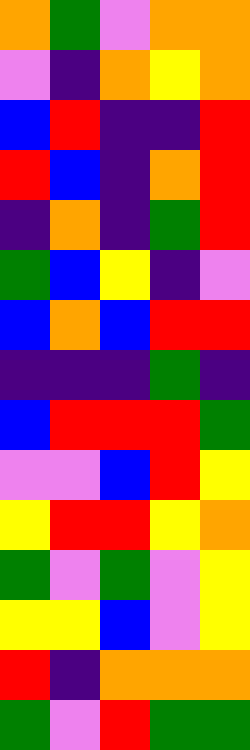[["orange", "green", "violet", "orange", "orange"], ["violet", "indigo", "orange", "yellow", "orange"], ["blue", "red", "indigo", "indigo", "red"], ["red", "blue", "indigo", "orange", "red"], ["indigo", "orange", "indigo", "green", "red"], ["green", "blue", "yellow", "indigo", "violet"], ["blue", "orange", "blue", "red", "red"], ["indigo", "indigo", "indigo", "green", "indigo"], ["blue", "red", "red", "red", "green"], ["violet", "violet", "blue", "red", "yellow"], ["yellow", "red", "red", "yellow", "orange"], ["green", "violet", "green", "violet", "yellow"], ["yellow", "yellow", "blue", "violet", "yellow"], ["red", "indigo", "orange", "orange", "orange"], ["green", "violet", "red", "green", "green"]]